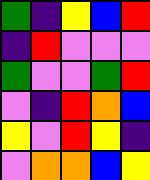[["green", "indigo", "yellow", "blue", "red"], ["indigo", "red", "violet", "violet", "violet"], ["green", "violet", "violet", "green", "red"], ["violet", "indigo", "red", "orange", "blue"], ["yellow", "violet", "red", "yellow", "indigo"], ["violet", "orange", "orange", "blue", "yellow"]]